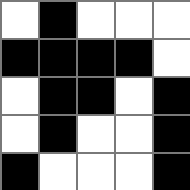[["white", "black", "white", "white", "white"], ["black", "black", "black", "black", "white"], ["white", "black", "black", "white", "black"], ["white", "black", "white", "white", "black"], ["black", "white", "white", "white", "black"]]